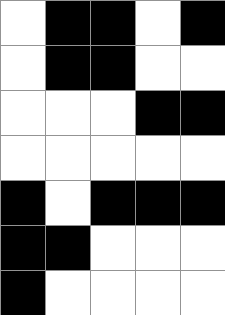[["white", "black", "black", "white", "black"], ["white", "black", "black", "white", "white"], ["white", "white", "white", "black", "black"], ["white", "white", "white", "white", "white"], ["black", "white", "black", "black", "black"], ["black", "black", "white", "white", "white"], ["black", "white", "white", "white", "white"]]